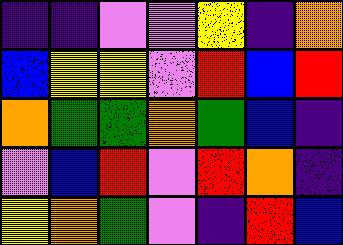[["indigo", "indigo", "violet", "violet", "yellow", "indigo", "orange"], ["blue", "yellow", "yellow", "violet", "red", "blue", "red"], ["orange", "green", "green", "orange", "green", "blue", "indigo"], ["violet", "blue", "red", "violet", "red", "orange", "indigo"], ["yellow", "orange", "green", "violet", "indigo", "red", "blue"]]